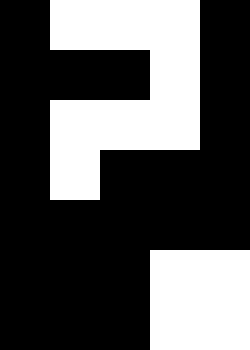[["black", "white", "white", "white", "black"], ["black", "black", "black", "white", "black"], ["black", "white", "white", "white", "black"], ["black", "white", "black", "black", "black"], ["black", "black", "black", "black", "black"], ["black", "black", "black", "white", "white"], ["black", "black", "black", "white", "white"]]